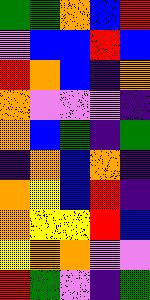[["green", "green", "orange", "blue", "red"], ["violet", "blue", "blue", "red", "blue"], ["red", "orange", "blue", "indigo", "orange"], ["orange", "violet", "violet", "violet", "indigo"], ["orange", "blue", "green", "indigo", "green"], ["indigo", "orange", "blue", "orange", "indigo"], ["orange", "yellow", "blue", "red", "indigo"], ["orange", "yellow", "yellow", "red", "blue"], ["yellow", "orange", "orange", "violet", "violet"], ["red", "green", "violet", "indigo", "green"]]